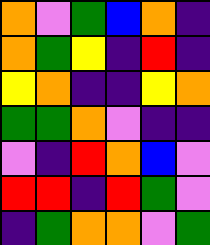[["orange", "violet", "green", "blue", "orange", "indigo"], ["orange", "green", "yellow", "indigo", "red", "indigo"], ["yellow", "orange", "indigo", "indigo", "yellow", "orange"], ["green", "green", "orange", "violet", "indigo", "indigo"], ["violet", "indigo", "red", "orange", "blue", "violet"], ["red", "red", "indigo", "red", "green", "violet"], ["indigo", "green", "orange", "orange", "violet", "green"]]